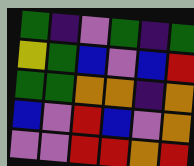[["green", "indigo", "violet", "green", "indigo", "green"], ["yellow", "green", "blue", "violet", "blue", "red"], ["green", "green", "orange", "orange", "indigo", "orange"], ["blue", "violet", "red", "blue", "violet", "orange"], ["violet", "violet", "red", "red", "orange", "red"]]